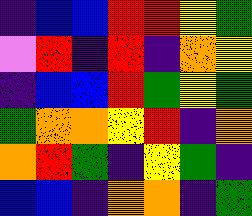[["indigo", "blue", "blue", "red", "red", "yellow", "green"], ["violet", "red", "indigo", "red", "indigo", "orange", "yellow"], ["indigo", "blue", "blue", "red", "green", "yellow", "green"], ["green", "orange", "orange", "yellow", "red", "indigo", "orange"], ["orange", "red", "green", "indigo", "yellow", "green", "indigo"], ["blue", "blue", "indigo", "orange", "orange", "indigo", "green"]]